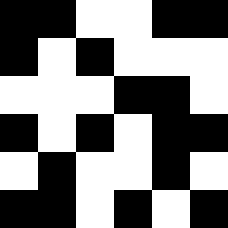[["black", "black", "white", "white", "black", "black"], ["black", "white", "black", "white", "white", "white"], ["white", "white", "white", "black", "black", "white"], ["black", "white", "black", "white", "black", "black"], ["white", "black", "white", "white", "black", "white"], ["black", "black", "white", "black", "white", "black"]]